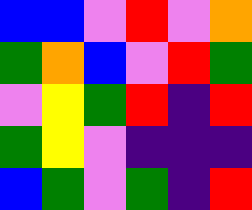[["blue", "blue", "violet", "red", "violet", "orange"], ["green", "orange", "blue", "violet", "red", "green"], ["violet", "yellow", "green", "red", "indigo", "red"], ["green", "yellow", "violet", "indigo", "indigo", "indigo"], ["blue", "green", "violet", "green", "indigo", "red"]]